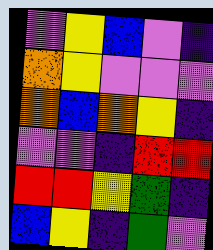[["violet", "yellow", "blue", "violet", "indigo"], ["orange", "yellow", "violet", "violet", "violet"], ["orange", "blue", "orange", "yellow", "indigo"], ["violet", "violet", "indigo", "red", "red"], ["red", "red", "yellow", "green", "indigo"], ["blue", "yellow", "indigo", "green", "violet"]]